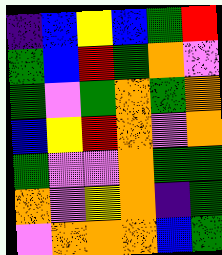[["indigo", "blue", "yellow", "blue", "green", "red"], ["green", "blue", "red", "green", "orange", "violet"], ["green", "violet", "green", "orange", "green", "orange"], ["blue", "yellow", "red", "orange", "violet", "orange"], ["green", "violet", "violet", "orange", "green", "green"], ["orange", "violet", "yellow", "orange", "indigo", "green"], ["violet", "orange", "orange", "orange", "blue", "green"]]